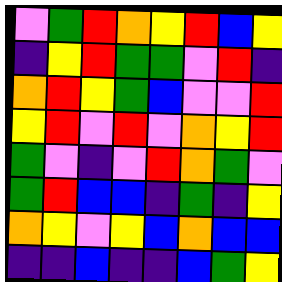[["violet", "green", "red", "orange", "yellow", "red", "blue", "yellow"], ["indigo", "yellow", "red", "green", "green", "violet", "red", "indigo"], ["orange", "red", "yellow", "green", "blue", "violet", "violet", "red"], ["yellow", "red", "violet", "red", "violet", "orange", "yellow", "red"], ["green", "violet", "indigo", "violet", "red", "orange", "green", "violet"], ["green", "red", "blue", "blue", "indigo", "green", "indigo", "yellow"], ["orange", "yellow", "violet", "yellow", "blue", "orange", "blue", "blue"], ["indigo", "indigo", "blue", "indigo", "indigo", "blue", "green", "yellow"]]